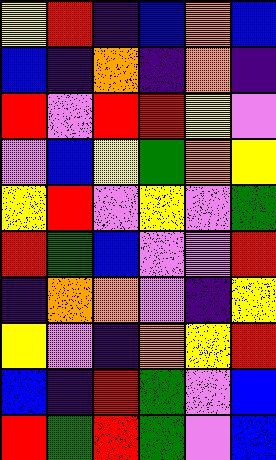[["yellow", "red", "indigo", "blue", "orange", "blue"], ["blue", "indigo", "orange", "indigo", "orange", "indigo"], ["red", "violet", "red", "red", "yellow", "violet"], ["violet", "blue", "yellow", "green", "orange", "yellow"], ["yellow", "red", "violet", "yellow", "violet", "green"], ["red", "green", "blue", "violet", "violet", "red"], ["indigo", "orange", "orange", "violet", "indigo", "yellow"], ["yellow", "violet", "indigo", "orange", "yellow", "red"], ["blue", "indigo", "red", "green", "violet", "blue"], ["red", "green", "red", "green", "violet", "blue"]]